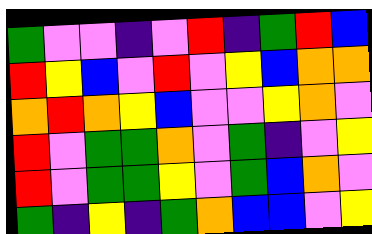[["green", "violet", "violet", "indigo", "violet", "red", "indigo", "green", "red", "blue"], ["red", "yellow", "blue", "violet", "red", "violet", "yellow", "blue", "orange", "orange"], ["orange", "red", "orange", "yellow", "blue", "violet", "violet", "yellow", "orange", "violet"], ["red", "violet", "green", "green", "orange", "violet", "green", "indigo", "violet", "yellow"], ["red", "violet", "green", "green", "yellow", "violet", "green", "blue", "orange", "violet"], ["green", "indigo", "yellow", "indigo", "green", "orange", "blue", "blue", "violet", "yellow"]]